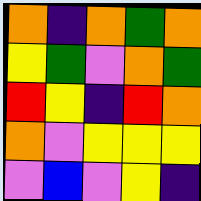[["orange", "indigo", "orange", "green", "orange"], ["yellow", "green", "violet", "orange", "green"], ["red", "yellow", "indigo", "red", "orange"], ["orange", "violet", "yellow", "yellow", "yellow"], ["violet", "blue", "violet", "yellow", "indigo"]]